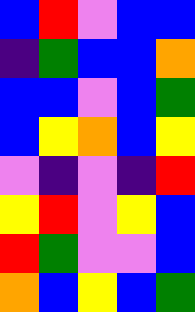[["blue", "red", "violet", "blue", "blue"], ["indigo", "green", "blue", "blue", "orange"], ["blue", "blue", "violet", "blue", "green"], ["blue", "yellow", "orange", "blue", "yellow"], ["violet", "indigo", "violet", "indigo", "red"], ["yellow", "red", "violet", "yellow", "blue"], ["red", "green", "violet", "violet", "blue"], ["orange", "blue", "yellow", "blue", "green"]]